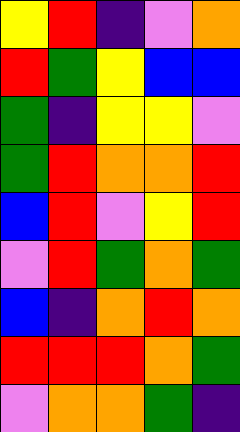[["yellow", "red", "indigo", "violet", "orange"], ["red", "green", "yellow", "blue", "blue"], ["green", "indigo", "yellow", "yellow", "violet"], ["green", "red", "orange", "orange", "red"], ["blue", "red", "violet", "yellow", "red"], ["violet", "red", "green", "orange", "green"], ["blue", "indigo", "orange", "red", "orange"], ["red", "red", "red", "orange", "green"], ["violet", "orange", "orange", "green", "indigo"]]